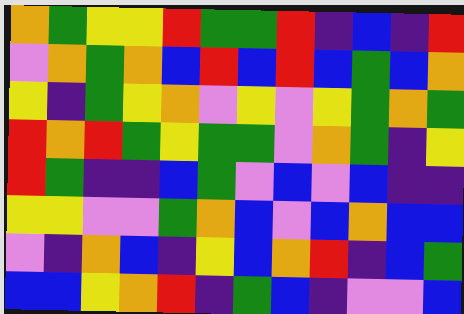[["orange", "green", "yellow", "yellow", "red", "green", "green", "red", "indigo", "blue", "indigo", "red"], ["violet", "orange", "green", "orange", "blue", "red", "blue", "red", "blue", "green", "blue", "orange"], ["yellow", "indigo", "green", "yellow", "orange", "violet", "yellow", "violet", "yellow", "green", "orange", "green"], ["red", "orange", "red", "green", "yellow", "green", "green", "violet", "orange", "green", "indigo", "yellow"], ["red", "green", "indigo", "indigo", "blue", "green", "violet", "blue", "violet", "blue", "indigo", "indigo"], ["yellow", "yellow", "violet", "violet", "green", "orange", "blue", "violet", "blue", "orange", "blue", "blue"], ["violet", "indigo", "orange", "blue", "indigo", "yellow", "blue", "orange", "red", "indigo", "blue", "green"], ["blue", "blue", "yellow", "orange", "red", "indigo", "green", "blue", "indigo", "violet", "violet", "blue"]]